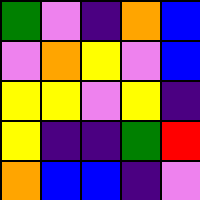[["green", "violet", "indigo", "orange", "blue"], ["violet", "orange", "yellow", "violet", "blue"], ["yellow", "yellow", "violet", "yellow", "indigo"], ["yellow", "indigo", "indigo", "green", "red"], ["orange", "blue", "blue", "indigo", "violet"]]